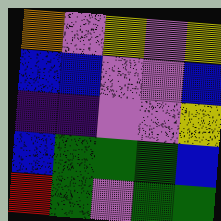[["orange", "violet", "yellow", "violet", "yellow"], ["blue", "blue", "violet", "violet", "blue"], ["indigo", "indigo", "violet", "violet", "yellow"], ["blue", "green", "green", "green", "blue"], ["red", "green", "violet", "green", "green"]]